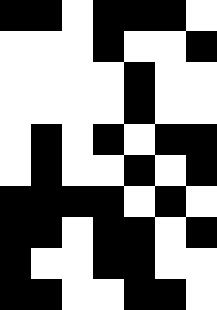[["black", "black", "white", "black", "black", "black", "white"], ["white", "white", "white", "black", "white", "white", "black"], ["white", "white", "white", "white", "black", "white", "white"], ["white", "white", "white", "white", "black", "white", "white"], ["white", "black", "white", "black", "white", "black", "black"], ["white", "black", "white", "white", "black", "white", "black"], ["black", "black", "black", "black", "white", "black", "white"], ["black", "black", "white", "black", "black", "white", "black"], ["black", "white", "white", "black", "black", "white", "white"], ["black", "black", "white", "white", "black", "black", "white"]]